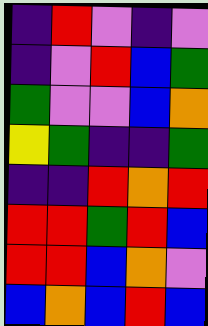[["indigo", "red", "violet", "indigo", "violet"], ["indigo", "violet", "red", "blue", "green"], ["green", "violet", "violet", "blue", "orange"], ["yellow", "green", "indigo", "indigo", "green"], ["indigo", "indigo", "red", "orange", "red"], ["red", "red", "green", "red", "blue"], ["red", "red", "blue", "orange", "violet"], ["blue", "orange", "blue", "red", "blue"]]